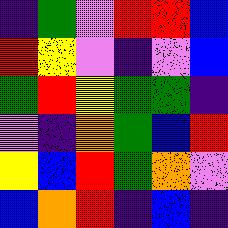[["indigo", "green", "violet", "red", "red", "blue"], ["red", "yellow", "violet", "indigo", "violet", "blue"], ["green", "red", "yellow", "green", "green", "indigo"], ["violet", "indigo", "orange", "green", "blue", "red"], ["yellow", "blue", "red", "green", "orange", "violet"], ["blue", "orange", "red", "indigo", "blue", "indigo"]]